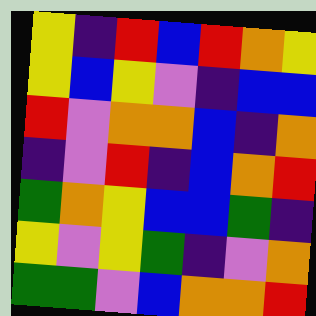[["yellow", "indigo", "red", "blue", "red", "orange", "yellow"], ["yellow", "blue", "yellow", "violet", "indigo", "blue", "blue"], ["red", "violet", "orange", "orange", "blue", "indigo", "orange"], ["indigo", "violet", "red", "indigo", "blue", "orange", "red"], ["green", "orange", "yellow", "blue", "blue", "green", "indigo"], ["yellow", "violet", "yellow", "green", "indigo", "violet", "orange"], ["green", "green", "violet", "blue", "orange", "orange", "red"]]